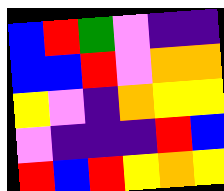[["blue", "red", "green", "violet", "indigo", "indigo"], ["blue", "blue", "red", "violet", "orange", "orange"], ["yellow", "violet", "indigo", "orange", "yellow", "yellow"], ["violet", "indigo", "indigo", "indigo", "red", "blue"], ["red", "blue", "red", "yellow", "orange", "yellow"]]